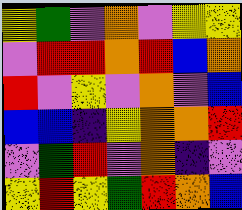[["yellow", "green", "violet", "orange", "violet", "yellow", "yellow"], ["violet", "red", "red", "orange", "red", "blue", "orange"], ["red", "violet", "yellow", "violet", "orange", "violet", "blue"], ["blue", "blue", "indigo", "yellow", "orange", "orange", "red"], ["violet", "green", "red", "violet", "orange", "indigo", "violet"], ["yellow", "red", "yellow", "green", "red", "orange", "blue"]]